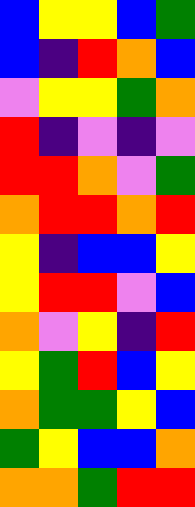[["blue", "yellow", "yellow", "blue", "green"], ["blue", "indigo", "red", "orange", "blue"], ["violet", "yellow", "yellow", "green", "orange"], ["red", "indigo", "violet", "indigo", "violet"], ["red", "red", "orange", "violet", "green"], ["orange", "red", "red", "orange", "red"], ["yellow", "indigo", "blue", "blue", "yellow"], ["yellow", "red", "red", "violet", "blue"], ["orange", "violet", "yellow", "indigo", "red"], ["yellow", "green", "red", "blue", "yellow"], ["orange", "green", "green", "yellow", "blue"], ["green", "yellow", "blue", "blue", "orange"], ["orange", "orange", "green", "red", "red"]]